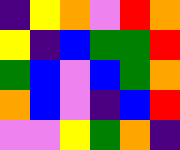[["indigo", "yellow", "orange", "violet", "red", "orange"], ["yellow", "indigo", "blue", "green", "green", "red"], ["green", "blue", "violet", "blue", "green", "orange"], ["orange", "blue", "violet", "indigo", "blue", "red"], ["violet", "violet", "yellow", "green", "orange", "indigo"]]